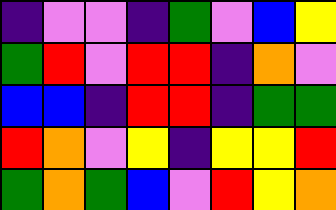[["indigo", "violet", "violet", "indigo", "green", "violet", "blue", "yellow"], ["green", "red", "violet", "red", "red", "indigo", "orange", "violet"], ["blue", "blue", "indigo", "red", "red", "indigo", "green", "green"], ["red", "orange", "violet", "yellow", "indigo", "yellow", "yellow", "red"], ["green", "orange", "green", "blue", "violet", "red", "yellow", "orange"]]